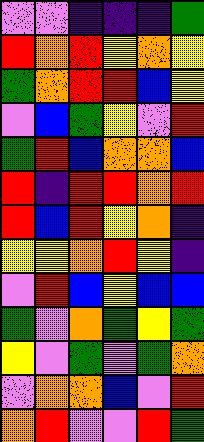[["violet", "violet", "indigo", "indigo", "indigo", "green"], ["red", "orange", "red", "yellow", "orange", "yellow"], ["green", "orange", "red", "red", "blue", "yellow"], ["violet", "blue", "green", "yellow", "violet", "red"], ["green", "red", "blue", "orange", "orange", "blue"], ["red", "indigo", "red", "red", "orange", "red"], ["red", "blue", "red", "yellow", "orange", "indigo"], ["yellow", "yellow", "orange", "red", "yellow", "indigo"], ["violet", "red", "blue", "yellow", "blue", "blue"], ["green", "violet", "orange", "green", "yellow", "green"], ["yellow", "violet", "green", "violet", "green", "orange"], ["violet", "orange", "orange", "blue", "violet", "red"], ["orange", "red", "violet", "violet", "red", "green"]]